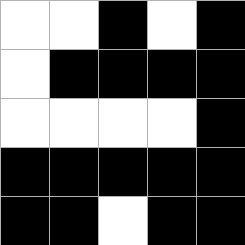[["white", "white", "black", "white", "black"], ["white", "black", "black", "black", "black"], ["white", "white", "white", "white", "black"], ["black", "black", "black", "black", "black"], ["black", "black", "white", "black", "black"]]